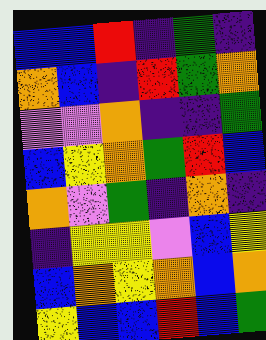[["blue", "blue", "red", "indigo", "green", "indigo"], ["orange", "blue", "indigo", "red", "green", "orange"], ["violet", "violet", "orange", "indigo", "indigo", "green"], ["blue", "yellow", "orange", "green", "red", "blue"], ["orange", "violet", "green", "indigo", "orange", "indigo"], ["indigo", "yellow", "yellow", "violet", "blue", "yellow"], ["blue", "orange", "yellow", "orange", "blue", "orange"], ["yellow", "blue", "blue", "red", "blue", "green"]]